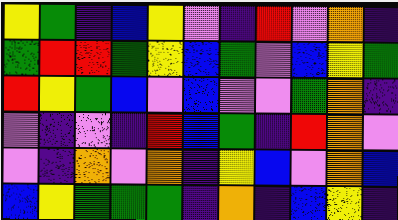[["yellow", "green", "indigo", "blue", "yellow", "violet", "indigo", "red", "violet", "orange", "indigo"], ["green", "red", "red", "green", "yellow", "blue", "green", "violet", "blue", "yellow", "green"], ["red", "yellow", "green", "blue", "violet", "blue", "violet", "violet", "green", "orange", "indigo"], ["violet", "indigo", "violet", "indigo", "red", "blue", "green", "indigo", "red", "orange", "violet"], ["violet", "indigo", "orange", "violet", "orange", "indigo", "yellow", "blue", "violet", "orange", "blue"], ["blue", "yellow", "green", "green", "green", "indigo", "orange", "indigo", "blue", "yellow", "indigo"]]